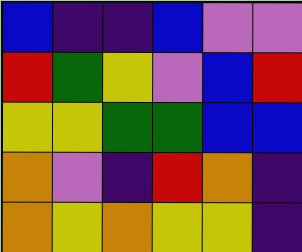[["blue", "indigo", "indigo", "blue", "violet", "violet"], ["red", "green", "yellow", "violet", "blue", "red"], ["yellow", "yellow", "green", "green", "blue", "blue"], ["orange", "violet", "indigo", "red", "orange", "indigo"], ["orange", "yellow", "orange", "yellow", "yellow", "indigo"]]